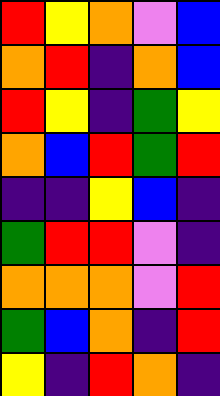[["red", "yellow", "orange", "violet", "blue"], ["orange", "red", "indigo", "orange", "blue"], ["red", "yellow", "indigo", "green", "yellow"], ["orange", "blue", "red", "green", "red"], ["indigo", "indigo", "yellow", "blue", "indigo"], ["green", "red", "red", "violet", "indigo"], ["orange", "orange", "orange", "violet", "red"], ["green", "blue", "orange", "indigo", "red"], ["yellow", "indigo", "red", "orange", "indigo"]]